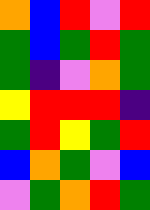[["orange", "blue", "red", "violet", "red"], ["green", "blue", "green", "red", "green"], ["green", "indigo", "violet", "orange", "green"], ["yellow", "red", "red", "red", "indigo"], ["green", "red", "yellow", "green", "red"], ["blue", "orange", "green", "violet", "blue"], ["violet", "green", "orange", "red", "green"]]